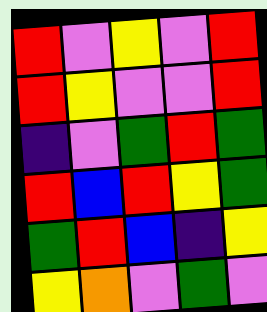[["red", "violet", "yellow", "violet", "red"], ["red", "yellow", "violet", "violet", "red"], ["indigo", "violet", "green", "red", "green"], ["red", "blue", "red", "yellow", "green"], ["green", "red", "blue", "indigo", "yellow"], ["yellow", "orange", "violet", "green", "violet"]]